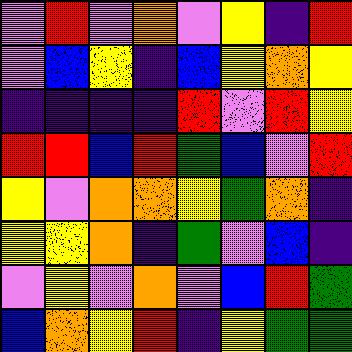[["violet", "red", "violet", "orange", "violet", "yellow", "indigo", "red"], ["violet", "blue", "yellow", "indigo", "blue", "yellow", "orange", "yellow"], ["indigo", "indigo", "indigo", "indigo", "red", "violet", "red", "yellow"], ["red", "red", "blue", "red", "green", "blue", "violet", "red"], ["yellow", "violet", "orange", "orange", "yellow", "green", "orange", "indigo"], ["yellow", "yellow", "orange", "indigo", "green", "violet", "blue", "indigo"], ["violet", "yellow", "violet", "orange", "violet", "blue", "red", "green"], ["blue", "orange", "yellow", "red", "indigo", "yellow", "green", "green"]]